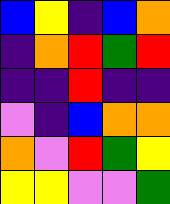[["blue", "yellow", "indigo", "blue", "orange"], ["indigo", "orange", "red", "green", "red"], ["indigo", "indigo", "red", "indigo", "indigo"], ["violet", "indigo", "blue", "orange", "orange"], ["orange", "violet", "red", "green", "yellow"], ["yellow", "yellow", "violet", "violet", "green"]]